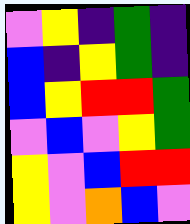[["violet", "yellow", "indigo", "green", "indigo"], ["blue", "indigo", "yellow", "green", "indigo"], ["blue", "yellow", "red", "red", "green"], ["violet", "blue", "violet", "yellow", "green"], ["yellow", "violet", "blue", "red", "red"], ["yellow", "violet", "orange", "blue", "violet"]]